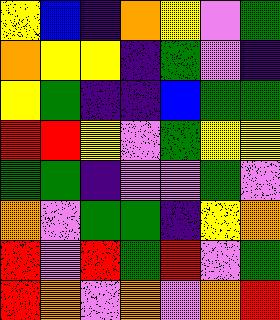[["yellow", "blue", "indigo", "orange", "yellow", "violet", "green"], ["orange", "yellow", "yellow", "indigo", "green", "violet", "indigo"], ["yellow", "green", "indigo", "indigo", "blue", "green", "green"], ["red", "red", "yellow", "violet", "green", "yellow", "yellow"], ["green", "green", "indigo", "violet", "violet", "green", "violet"], ["orange", "violet", "green", "green", "indigo", "yellow", "orange"], ["red", "violet", "red", "green", "red", "violet", "green"], ["red", "orange", "violet", "orange", "violet", "orange", "red"]]